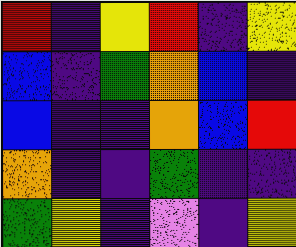[["red", "indigo", "yellow", "red", "indigo", "yellow"], ["blue", "indigo", "green", "orange", "blue", "indigo"], ["blue", "indigo", "indigo", "orange", "blue", "red"], ["orange", "indigo", "indigo", "green", "indigo", "indigo"], ["green", "yellow", "indigo", "violet", "indigo", "yellow"]]